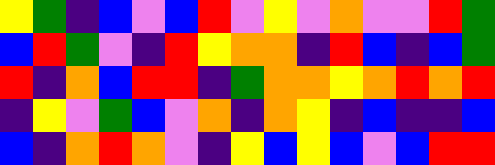[["yellow", "green", "indigo", "blue", "violet", "blue", "red", "violet", "yellow", "violet", "orange", "violet", "violet", "red", "green"], ["blue", "red", "green", "violet", "indigo", "red", "yellow", "orange", "orange", "indigo", "red", "blue", "indigo", "blue", "green"], ["red", "indigo", "orange", "blue", "red", "red", "indigo", "green", "orange", "orange", "yellow", "orange", "red", "orange", "red"], ["indigo", "yellow", "violet", "green", "blue", "violet", "orange", "indigo", "orange", "yellow", "indigo", "blue", "indigo", "indigo", "blue"], ["blue", "indigo", "orange", "red", "orange", "violet", "indigo", "yellow", "blue", "yellow", "blue", "violet", "blue", "red", "red"]]